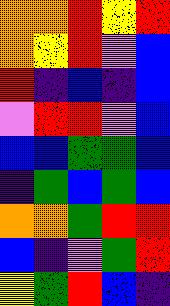[["orange", "orange", "red", "yellow", "red"], ["orange", "yellow", "red", "violet", "blue"], ["red", "indigo", "blue", "indigo", "blue"], ["violet", "red", "red", "violet", "blue"], ["blue", "blue", "green", "green", "blue"], ["indigo", "green", "blue", "green", "blue"], ["orange", "orange", "green", "red", "red"], ["blue", "indigo", "violet", "green", "red"], ["yellow", "green", "red", "blue", "indigo"]]